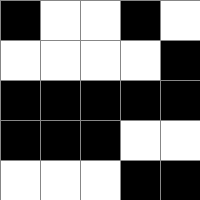[["black", "white", "white", "black", "white"], ["white", "white", "white", "white", "black"], ["black", "black", "black", "black", "black"], ["black", "black", "black", "white", "white"], ["white", "white", "white", "black", "black"]]